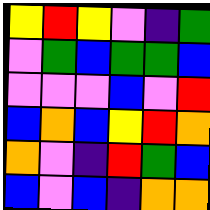[["yellow", "red", "yellow", "violet", "indigo", "green"], ["violet", "green", "blue", "green", "green", "blue"], ["violet", "violet", "violet", "blue", "violet", "red"], ["blue", "orange", "blue", "yellow", "red", "orange"], ["orange", "violet", "indigo", "red", "green", "blue"], ["blue", "violet", "blue", "indigo", "orange", "orange"]]